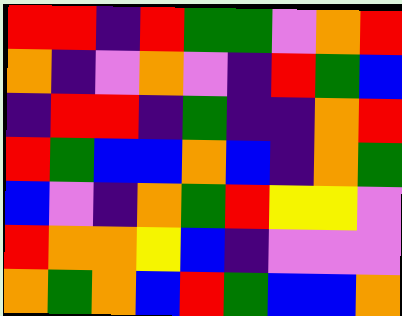[["red", "red", "indigo", "red", "green", "green", "violet", "orange", "red"], ["orange", "indigo", "violet", "orange", "violet", "indigo", "red", "green", "blue"], ["indigo", "red", "red", "indigo", "green", "indigo", "indigo", "orange", "red"], ["red", "green", "blue", "blue", "orange", "blue", "indigo", "orange", "green"], ["blue", "violet", "indigo", "orange", "green", "red", "yellow", "yellow", "violet"], ["red", "orange", "orange", "yellow", "blue", "indigo", "violet", "violet", "violet"], ["orange", "green", "orange", "blue", "red", "green", "blue", "blue", "orange"]]